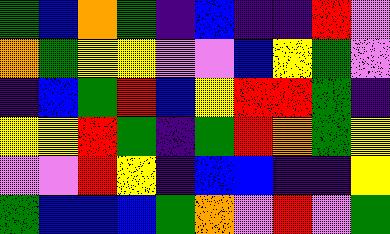[["green", "blue", "orange", "green", "indigo", "blue", "indigo", "indigo", "red", "violet"], ["orange", "green", "yellow", "yellow", "violet", "violet", "blue", "yellow", "green", "violet"], ["indigo", "blue", "green", "red", "blue", "yellow", "red", "red", "green", "indigo"], ["yellow", "yellow", "red", "green", "indigo", "green", "red", "orange", "green", "yellow"], ["violet", "violet", "red", "yellow", "indigo", "blue", "blue", "indigo", "indigo", "yellow"], ["green", "blue", "blue", "blue", "green", "orange", "violet", "red", "violet", "green"]]